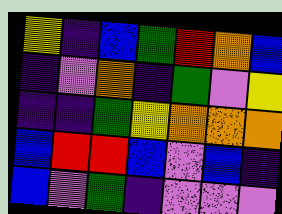[["yellow", "indigo", "blue", "green", "red", "orange", "blue"], ["indigo", "violet", "orange", "indigo", "green", "violet", "yellow"], ["indigo", "indigo", "green", "yellow", "orange", "orange", "orange"], ["blue", "red", "red", "blue", "violet", "blue", "indigo"], ["blue", "violet", "green", "indigo", "violet", "violet", "violet"]]